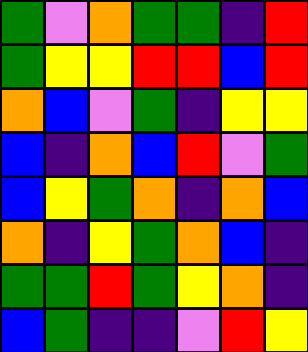[["green", "violet", "orange", "green", "green", "indigo", "red"], ["green", "yellow", "yellow", "red", "red", "blue", "red"], ["orange", "blue", "violet", "green", "indigo", "yellow", "yellow"], ["blue", "indigo", "orange", "blue", "red", "violet", "green"], ["blue", "yellow", "green", "orange", "indigo", "orange", "blue"], ["orange", "indigo", "yellow", "green", "orange", "blue", "indigo"], ["green", "green", "red", "green", "yellow", "orange", "indigo"], ["blue", "green", "indigo", "indigo", "violet", "red", "yellow"]]